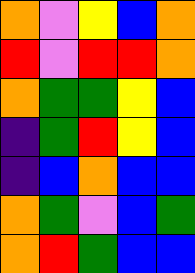[["orange", "violet", "yellow", "blue", "orange"], ["red", "violet", "red", "red", "orange"], ["orange", "green", "green", "yellow", "blue"], ["indigo", "green", "red", "yellow", "blue"], ["indigo", "blue", "orange", "blue", "blue"], ["orange", "green", "violet", "blue", "green"], ["orange", "red", "green", "blue", "blue"]]